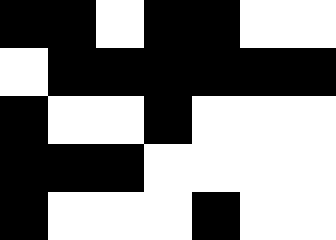[["black", "black", "white", "black", "black", "white", "white"], ["white", "black", "black", "black", "black", "black", "black"], ["black", "white", "white", "black", "white", "white", "white"], ["black", "black", "black", "white", "white", "white", "white"], ["black", "white", "white", "white", "black", "white", "white"]]